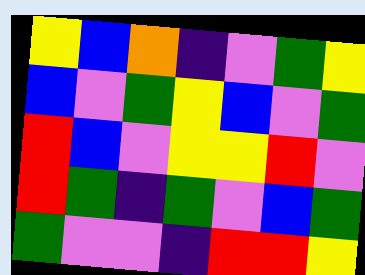[["yellow", "blue", "orange", "indigo", "violet", "green", "yellow"], ["blue", "violet", "green", "yellow", "blue", "violet", "green"], ["red", "blue", "violet", "yellow", "yellow", "red", "violet"], ["red", "green", "indigo", "green", "violet", "blue", "green"], ["green", "violet", "violet", "indigo", "red", "red", "yellow"]]